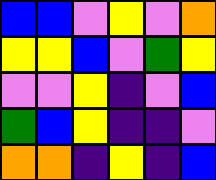[["blue", "blue", "violet", "yellow", "violet", "orange"], ["yellow", "yellow", "blue", "violet", "green", "yellow"], ["violet", "violet", "yellow", "indigo", "violet", "blue"], ["green", "blue", "yellow", "indigo", "indigo", "violet"], ["orange", "orange", "indigo", "yellow", "indigo", "blue"]]